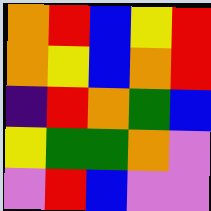[["orange", "red", "blue", "yellow", "red"], ["orange", "yellow", "blue", "orange", "red"], ["indigo", "red", "orange", "green", "blue"], ["yellow", "green", "green", "orange", "violet"], ["violet", "red", "blue", "violet", "violet"]]